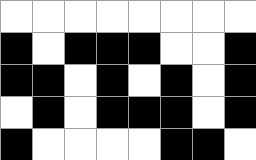[["white", "white", "white", "white", "white", "white", "white", "white"], ["black", "white", "black", "black", "black", "white", "white", "black"], ["black", "black", "white", "black", "white", "black", "white", "black"], ["white", "black", "white", "black", "black", "black", "white", "black"], ["black", "white", "white", "white", "white", "black", "black", "white"]]